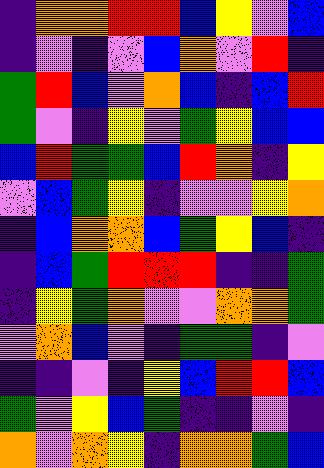[["indigo", "orange", "orange", "red", "red", "blue", "yellow", "violet", "blue"], ["indigo", "violet", "indigo", "violet", "blue", "orange", "violet", "red", "indigo"], ["green", "red", "blue", "violet", "orange", "blue", "indigo", "blue", "red"], ["green", "violet", "indigo", "yellow", "violet", "green", "yellow", "blue", "blue"], ["blue", "red", "green", "green", "blue", "red", "orange", "indigo", "yellow"], ["violet", "blue", "green", "yellow", "indigo", "violet", "violet", "yellow", "orange"], ["indigo", "blue", "orange", "orange", "blue", "green", "yellow", "blue", "indigo"], ["indigo", "blue", "green", "red", "red", "red", "indigo", "indigo", "green"], ["indigo", "yellow", "green", "orange", "violet", "violet", "orange", "orange", "green"], ["violet", "orange", "blue", "violet", "indigo", "green", "green", "indigo", "violet"], ["indigo", "indigo", "violet", "indigo", "yellow", "blue", "red", "red", "blue"], ["green", "violet", "yellow", "blue", "green", "indigo", "indigo", "violet", "indigo"], ["orange", "violet", "orange", "yellow", "indigo", "orange", "orange", "green", "blue"]]